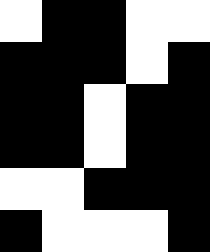[["white", "black", "black", "white", "white"], ["black", "black", "black", "white", "black"], ["black", "black", "white", "black", "black"], ["black", "black", "white", "black", "black"], ["white", "white", "black", "black", "black"], ["black", "white", "white", "white", "black"]]